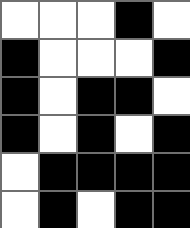[["white", "white", "white", "black", "white"], ["black", "white", "white", "white", "black"], ["black", "white", "black", "black", "white"], ["black", "white", "black", "white", "black"], ["white", "black", "black", "black", "black"], ["white", "black", "white", "black", "black"]]